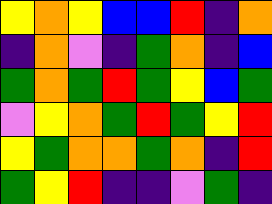[["yellow", "orange", "yellow", "blue", "blue", "red", "indigo", "orange"], ["indigo", "orange", "violet", "indigo", "green", "orange", "indigo", "blue"], ["green", "orange", "green", "red", "green", "yellow", "blue", "green"], ["violet", "yellow", "orange", "green", "red", "green", "yellow", "red"], ["yellow", "green", "orange", "orange", "green", "orange", "indigo", "red"], ["green", "yellow", "red", "indigo", "indigo", "violet", "green", "indigo"]]